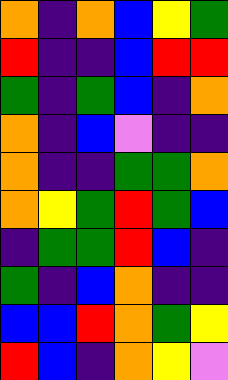[["orange", "indigo", "orange", "blue", "yellow", "green"], ["red", "indigo", "indigo", "blue", "red", "red"], ["green", "indigo", "green", "blue", "indigo", "orange"], ["orange", "indigo", "blue", "violet", "indigo", "indigo"], ["orange", "indigo", "indigo", "green", "green", "orange"], ["orange", "yellow", "green", "red", "green", "blue"], ["indigo", "green", "green", "red", "blue", "indigo"], ["green", "indigo", "blue", "orange", "indigo", "indigo"], ["blue", "blue", "red", "orange", "green", "yellow"], ["red", "blue", "indigo", "orange", "yellow", "violet"]]